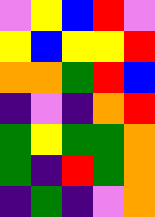[["violet", "yellow", "blue", "red", "violet"], ["yellow", "blue", "yellow", "yellow", "red"], ["orange", "orange", "green", "red", "blue"], ["indigo", "violet", "indigo", "orange", "red"], ["green", "yellow", "green", "green", "orange"], ["green", "indigo", "red", "green", "orange"], ["indigo", "green", "indigo", "violet", "orange"]]